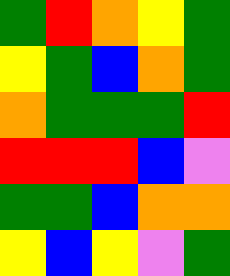[["green", "red", "orange", "yellow", "green"], ["yellow", "green", "blue", "orange", "green"], ["orange", "green", "green", "green", "red"], ["red", "red", "red", "blue", "violet"], ["green", "green", "blue", "orange", "orange"], ["yellow", "blue", "yellow", "violet", "green"]]